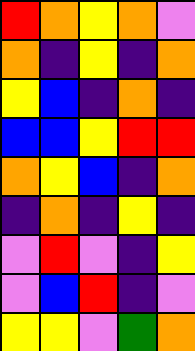[["red", "orange", "yellow", "orange", "violet"], ["orange", "indigo", "yellow", "indigo", "orange"], ["yellow", "blue", "indigo", "orange", "indigo"], ["blue", "blue", "yellow", "red", "red"], ["orange", "yellow", "blue", "indigo", "orange"], ["indigo", "orange", "indigo", "yellow", "indigo"], ["violet", "red", "violet", "indigo", "yellow"], ["violet", "blue", "red", "indigo", "violet"], ["yellow", "yellow", "violet", "green", "orange"]]